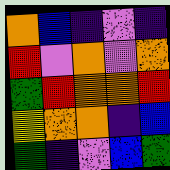[["orange", "blue", "indigo", "violet", "indigo"], ["red", "violet", "orange", "violet", "orange"], ["green", "red", "orange", "orange", "red"], ["yellow", "orange", "orange", "indigo", "blue"], ["green", "indigo", "violet", "blue", "green"]]